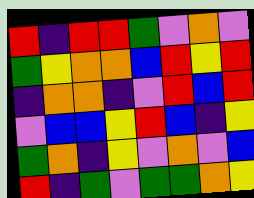[["red", "indigo", "red", "red", "green", "violet", "orange", "violet"], ["green", "yellow", "orange", "orange", "blue", "red", "yellow", "red"], ["indigo", "orange", "orange", "indigo", "violet", "red", "blue", "red"], ["violet", "blue", "blue", "yellow", "red", "blue", "indigo", "yellow"], ["green", "orange", "indigo", "yellow", "violet", "orange", "violet", "blue"], ["red", "indigo", "green", "violet", "green", "green", "orange", "yellow"]]